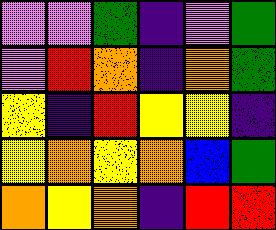[["violet", "violet", "green", "indigo", "violet", "green"], ["violet", "red", "orange", "indigo", "orange", "green"], ["yellow", "indigo", "red", "yellow", "yellow", "indigo"], ["yellow", "orange", "yellow", "orange", "blue", "green"], ["orange", "yellow", "orange", "indigo", "red", "red"]]